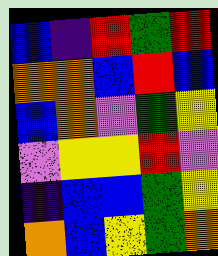[["blue", "indigo", "red", "green", "red"], ["orange", "orange", "blue", "red", "blue"], ["blue", "orange", "violet", "green", "yellow"], ["violet", "yellow", "yellow", "red", "violet"], ["indigo", "blue", "blue", "green", "yellow"], ["orange", "blue", "yellow", "green", "orange"]]